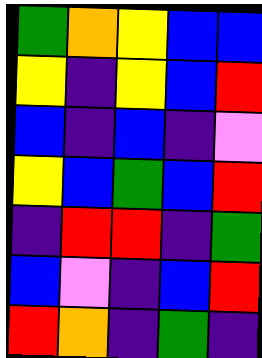[["green", "orange", "yellow", "blue", "blue"], ["yellow", "indigo", "yellow", "blue", "red"], ["blue", "indigo", "blue", "indigo", "violet"], ["yellow", "blue", "green", "blue", "red"], ["indigo", "red", "red", "indigo", "green"], ["blue", "violet", "indigo", "blue", "red"], ["red", "orange", "indigo", "green", "indigo"]]